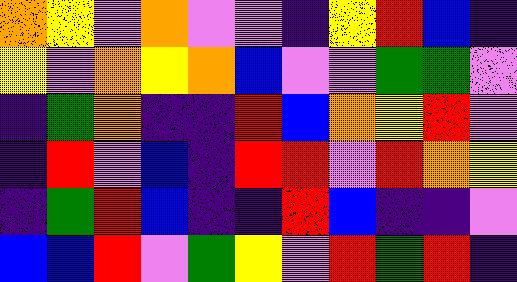[["orange", "yellow", "violet", "orange", "violet", "violet", "indigo", "yellow", "red", "blue", "indigo"], ["yellow", "violet", "orange", "yellow", "orange", "blue", "violet", "violet", "green", "green", "violet"], ["indigo", "green", "orange", "indigo", "indigo", "red", "blue", "orange", "yellow", "red", "violet"], ["indigo", "red", "violet", "blue", "indigo", "red", "red", "violet", "red", "orange", "yellow"], ["indigo", "green", "red", "blue", "indigo", "indigo", "red", "blue", "indigo", "indigo", "violet"], ["blue", "blue", "red", "violet", "green", "yellow", "violet", "red", "green", "red", "indigo"]]